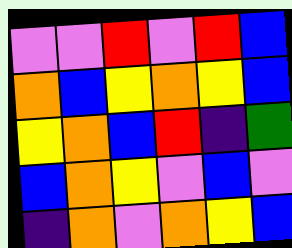[["violet", "violet", "red", "violet", "red", "blue"], ["orange", "blue", "yellow", "orange", "yellow", "blue"], ["yellow", "orange", "blue", "red", "indigo", "green"], ["blue", "orange", "yellow", "violet", "blue", "violet"], ["indigo", "orange", "violet", "orange", "yellow", "blue"]]